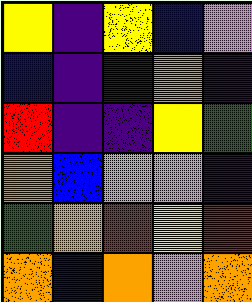[["yellow", "indigo", "yellow", "blue", "violet"], ["blue", "indigo", "indigo", "orange", "indigo"], ["red", "indigo", "indigo", "yellow", "green"], ["orange", "blue", "violet", "violet", "indigo"], ["green", "orange", "red", "yellow", "red"], ["orange", "blue", "orange", "violet", "orange"]]